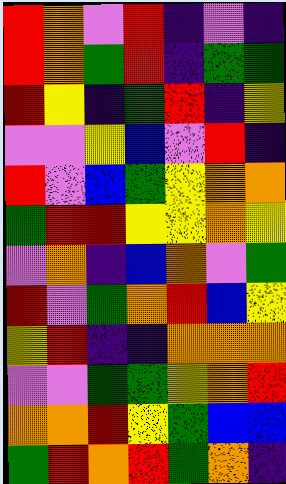[["red", "orange", "violet", "red", "indigo", "violet", "indigo"], ["red", "orange", "green", "red", "indigo", "green", "green"], ["red", "yellow", "indigo", "green", "red", "indigo", "yellow"], ["violet", "violet", "yellow", "blue", "violet", "red", "indigo"], ["red", "violet", "blue", "green", "yellow", "orange", "orange"], ["green", "red", "red", "yellow", "yellow", "orange", "yellow"], ["violet", "orange", "indigo", "blue", "orange", "violet", "green"], ["red", "violet", "green", "orange", "red", "blue", "yellow"], ["yellow", "red", "indigo", "indigo", "orange", "orange", "orange"], ["violet", "violet", "green", "green", "yellow", "orange", "red"], ["orange", "orange", "red", "yellow", "green", "blue", "blue"], ["green", "red", "orange", "red", "green", "orange", "indigo"]]